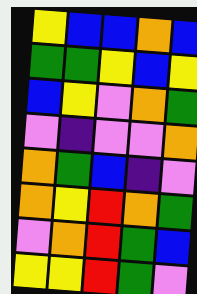[["yellow", "blue", "blue", "orange", "blue"], ["green", "green", "yellow", "blue", "yellow"], ["blue", "yellow", "violet", "orange", "green"], ["violet", "indigo", "violet", "violet", "orange"], ["orange", "green", "blue", "indigo", "violet"], ["orange", "yellow", "red", "orange", "green"], ["violet", "orange", "red", "green", "blue"], ["yellow", "yellow", "red", "green", "violet"]]